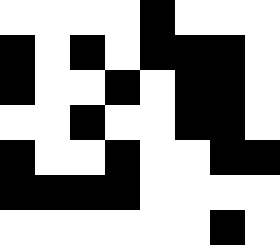[["white", "white", "white", "white", "black", "white", "white", "white"], ["black", "white", "black", "white", "black", "black", "black", "white"], ["black", "white", "white", "black", "white", "black", "black", "white"], ["white", "white", "black", "white", "white", "black", "black", "white"], ["black", "white", "white", "black", "white", "white", "black", "black"], ["black", "black", "black", "black", "white", "white", "white", "white"], ["white", "white", "white", "white", "white", "white", "black", "white"]]